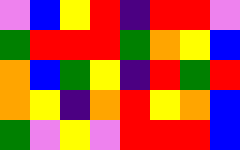[["violet", "blue", "yellow", "red", "indigo", "red", "red", "violet"], ["green", "red", "red", "red", "green", "orange", "yellow", "blue"], ["orange", "blue", "green", "yellow", "indigo", "red", "green", "red"], ["orange", "yellow", "indigo", "orange", "red", "yellow", "orange", "blue"], ["green", "violet", "yellow", "violet", "red", "red", "red", "blue"]]